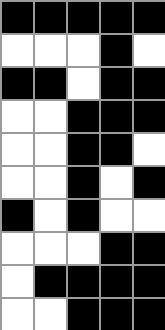[["black", "black", "black", "black", "black"], ["white", "white", "white", "black", "white"], ["black", "black", "white", "black", "black"], ["white", "white", "black", "black", "black"], ["white", "white", "black", "black", "white"], ["white", "white", "black", "white", "black"], ["black", "white", "black", "white", "white"], ["white", "white", "white", "black", "black"], ["white", "black", "black", "black", "black"], ["white", "white", "black", "black", "black"]]